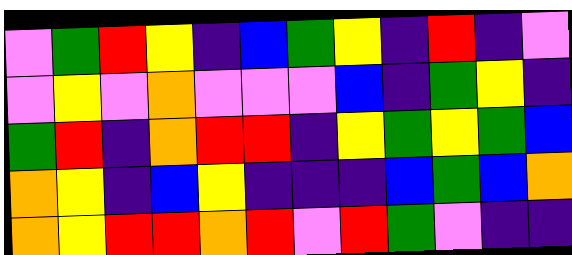[["violet", "green", "red", "yellow", "indigo", "blue", "green", "yellow", "indigo", "red", "indigo", "violet"], ["violet", "yellow", "violet", "orange", "violet", "violet", "violet", "blue", "indigo", "green", "yellow", "indigo"], ["green", "red", "indigo", "orange", "red", "red", "indigo", "yellow", "green", "yellow", "green", "blue"], ["orange", "yellow", "indigo", "blue", "yellow", "indigo", "indigo", "indigo", "blue", "green", "blue", "orange"], ["orange", "yellow", "red", "red", "orange", "red", "violet", "red", "green", "violet", "indigo", "indigo"]]